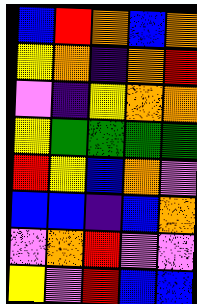[["blue", "red", "orange", "blue", "orange"], ["yellow", "orange", "indigo", "orange", "red"], ["violet", "indigo", "yellow", "orange", "orange"], ["yellow", "green", "green", "green", "green"], ["red", "yellow", "blue", "orange", "violet"], ["blue", "blue", "indigo", "blue", "orange"], ["violet", "orange", "red", "violet", "violet"], ["yellow", "violet", "red", "blue", "blue"]]